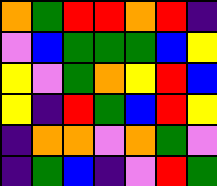[["orange", "green", "red", "red", "orange", "red", "indigo"], ["violet", "blue", "green", "green", "green", "blue", "yellow"], ["yellow", "violet", "green", "orange", "yellow", "red", "blue"], ["yellow", "indigo", "red", "green", "blue", "red", "yellow"], ["indigo", "orange", "orange", "violet", "orange", "green", "violet"], ["indigo", "green", "blue", "indigo", "violet", "red", "green"]]